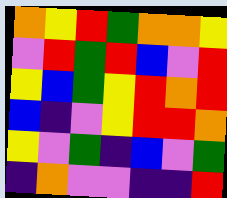[["orange", "yellow", "red", "green", "orange", "orange", "yellow"], ["violet", "red", "green", "red", "blue", "violet", "red"], ["yellow", "blue", "green", "yellow", "red", "orange", "red"], ["blue", "indigo", "violet", "yellow", "red", "red", "orange"], ["yellow", "violet", "green", "indigo", "blue", "violet", "green"], ["indigo", "orange", "violet", "violet", "indigo", "indigo", "red"]]